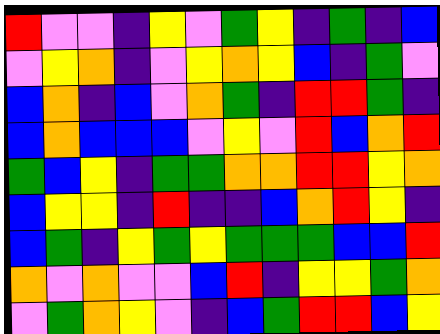[["red", "violet", "violet", "indigo", "yellow", "violet", "green", "yellow", "indigo", "green", "indigo", "blue"], ["violet", "yellow", "orange", "indigo", "violet", "yellow", "orange", "yellow", "blue", "indigo", "green", "violet"], ["blue", "orange", "indigo", "blue", "violet", "orange", "green", "indigo", "red", "red", "green", "indigo"], ["blue", "orange", "blue", "blue", "blue", "violet", "yellow", "violet", "red", "blue", "orange", "red"], ["green", "blue", "yellow", "indigo", "green", "green", "orange", "orange", "red", "red", "yellow", "orange"], ["blue", "yellow", "yellow", "indigo", "red", "indigo", "indigo", "blue", "orange", "red", "yellow", "indigo"], ["blue", "green", "indigo", "yellow", "green", "yellow", "green", "green", "green", "blue", "blue", "red"], ["orange", "violet", "orange", "violet", "violet", "blue", "red", "indigo", "yellow", "yellow", "green", "orange"], ["violet", "green", "orange", "yellow", "violet", "indigo", "blue", "green", "red", "red", "blue", "yellow"]]